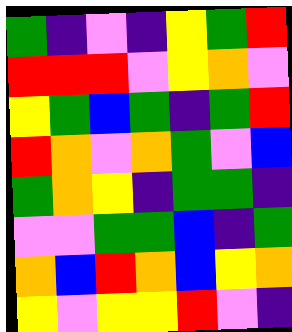[["green", "indigo", "violet", "indigo", "yellow", "green", "red"], ["red", "red", "red", "violet", "yellow", "orange", "violet"], ["yellow", "green", "blue", "green", "indigo", "green", "red"], ["red", "orange", "violet", "orange", "green", "violet", "blue"], ["green", "orange", "yellow", "indigo", "green", "green", "indigo"], ["violet", "violet", "green", "green", "blue", "indigo", "green"], ["orange", "blue", "red", "orange", "blue", "yellow", "orange"], ["yellow", "violet", "yellow", "yellow", "red", "violet", "indigo"]]